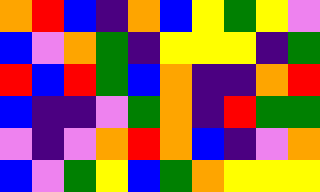[["orange", "red", "blue", "indigo", "orange", "blue", "yellow", "green", "yellow", "violet"], ["blue", "violet", "orange", "green", "indigo", "yellow", "yellow", "yellow", "indigo", "green"], ["red", "blue", "red", "green", "blue", "orange", "indigo", "indigo", "orange", "red"], ["blue", "indigo", "indigo", "violet", "green", "orange", "indigo", "red", "green", "green"], ["violet", "indigo", "violet", "orange", "red", "orange", "blue", "indigo", "violet", "orange"], ["blue", "violet", "green", "yellow", "blue", "green", "orange", "yellow", "yellow", "yellow"]]